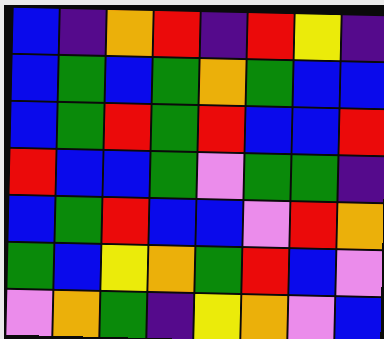[["blue", "indigo", "orange", "red", "indigo", "red", "yellow", "indigo"], ["blue", "green", "blue", "green", "orange", "green", "blue", "blue"], ["blue", "green", "red", "green", "red", "blue", "blue", "red"], ["red", "blue", "blue", "green", "violet", "green", "green", "indigo"], ["blue", "green", "red", "blue", "blue", "violet", "red", "orange"], ["green", "blue", "yellow", "orange", "green", "red", "blue", "violet"], ["violet", "orange", "green", "indigo", "yellow", "orange", "violet", "blue"]]